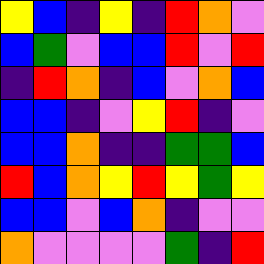[["yellow", "blue", "indigo", "yellow", "indigo", "red", "orange", "violet"], ["blue", "green", "violet", "blue", "blue", "red", "violet", "red"], ["indigo", "red", "orange", "indigo", "blue", "violet", "orange", "blue"], ["blue", "blue", "indigo", "violet", "yellow", "red", "indigo", "violet"], ["blue", "blue", "orange", "indigo", "indigo", "green", "green", "blue"], ["red", "blue", "orange", "yellow", "red", "yellow", "green", "yellow"], ["blue", "blue", "violet", "blue", "orange", "indigo", "violet", "violet"], ["orange", "violet", "violet", "violet", "violet", "green", "indigo", "red"]]